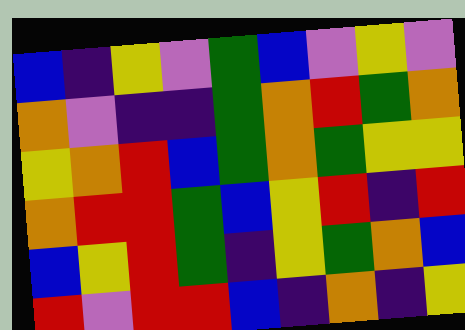[["blue", "indigo", "yellow", "violet", "green", "blue", "violet", "yellow", "violet"], ["orange", "violet", "indigo", "indigo", "green", "orange", "red", "green", "orange"], ["yellow", "orange", "red", "blue", "green", "orange", "green", "yellow", "yellow"], ["orange", "red", "red", "green", "blue", "yellow", "red", "indigo", "red"], ["blue", "yellow", "red", "green", "indigo", "yellow", "green", "orange", "blue"], ["red", "violet", "red", "red", "blue", "indigo", "orange", "indigo", "yellow"]]